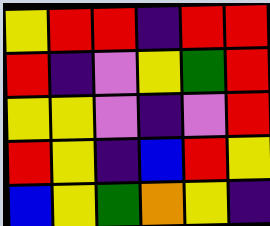[["yellow", "red", "red", "indigo", "red", "red"], ["red", "indigo", "violet", "yellow", "green", "red"], ["yellow", "yellow", "violet", "indigo", "violet", "red"], ["red", "yellow", "indigo", "blue", "red", "yellow"], ["blue", "yellow", "green", "orange", "yellow", "indigo"]]